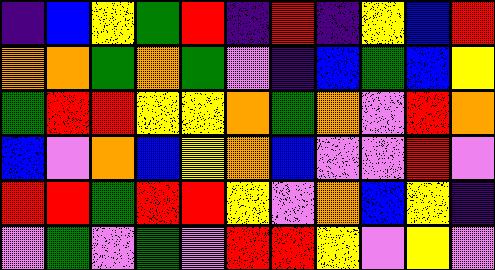[["indigo", "blue", "yellow", "green", "red", "indigo", "red", "indigo", "yellow", "blue", "red"], ["orange", "orange", "green", "orange", "green", "violet", "indigo", "blue", "green", "blue", "yellow"], ["green", "red", "red", "yellow", "yellow", "orange", "green", "orange", "violet", "red", "orange"], ["blue", "violet", "orange", "blue", "yellow", "orange", "blue", "violet", "violet", "red", "violet"], ["red", "red", "green", "red", "red", "yellow", "violet", "orange", "blue", "yellow", "indigo"], ["violet", "green", "violet", "green", "violet", "red", "red", "yellow", "violet", "yellow", "violet"]]